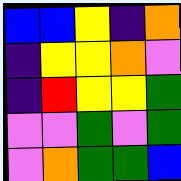[["blue", "blue", "yellow", "indigo", "orange"], ["indigo", "yellow", "yellow", "orange", "violet"], ["indigo", "red", "yellow", "yellow", "green"], ["violet", "violet", "green", "violet", "green"], ["violet", "orange", "green", "green", "blue"]]